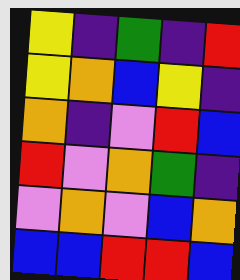[["yellow", "indigo", "green", "indigo", "red"], ["yellow", "orange", "blue", "yellow", "indigo"], ["orange", "indigo", "violet", "red", "blue"], ["red", "violet", "orange", "green", "indigo"], ["violet", "orange", "violet", "blue", "orange"], ["blue", "blue", "red", "red", "blue"]]